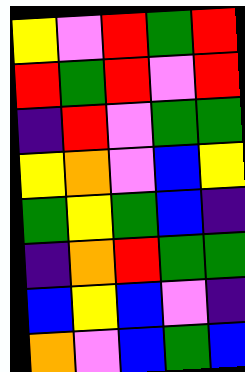[["yellow", "violet", "red", "green", "red"], ["red", "green", "red", "violet", "red"], ["indigo", "red", "violet", "green", "green"], ["yellow", "orange", "violet", "blue", "yellow"], ["green", "yellow", "green", "blue", "indigo"], ["indigo", "orange", "red", "green", "green"], ["blue", "yellow", "blue", "violet", "indigo"], ["orange", "violet", "blue", "green", "blue"]]